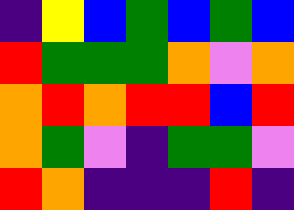[["indigo", "yellow", "blue", "green", "blue", "green", "blue"], ["red", "green", "green", "green", "orange", "violet", "orange"], ["orange", "red", "orange", "red", "red", "blue", "red"], ["orange", "green", "violet", "indigo", "green", "green", "violet"], ["red", "orange", "indigo", "indigo", "indigo", "red", "indigo"]]